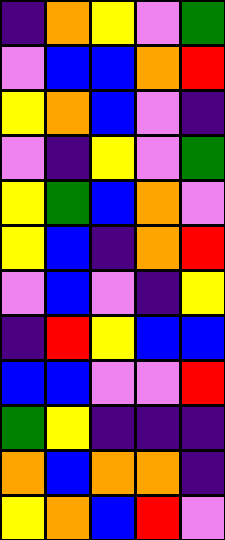[["indigo", "orange", "yellow", "violet", "green"], ["violet", "blue", "blue", "orange", "red"], ["yellow", "orange", "blue", "violet", "indigo"], ["violet", "indigo", "yellow", "violet", "green"], ["yellow", "green", "blue", "orange", "violet"], ["yellow", "blue", "indigo", "orange", "red"], ["violet", "blue", "violet", "indigo", "yellow"], ["indigo", "red", "yellow", "blue", "blue"], ["blue", "blue", "violet", "violet", "red"], ["green", "yellow", "indigo", "indigo", "indigo"], ["orange", "blue", "orange", "orange", "indigo"], ["yellow", "orange", "blue", "red", "violet"]]